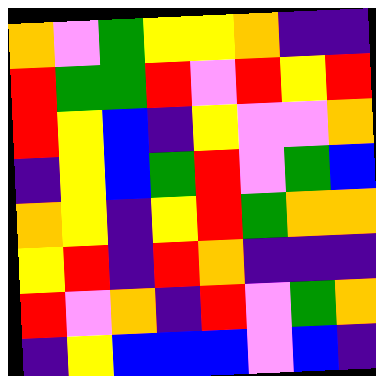[["orange", "violet", "green", "yellow", "yellow", "orange", "indigo", "indigo"], ["red", "green", "green", "red", "violet", "red", "yellow", "red"], ["red", "yellow", "blue", "indigo", "yellow", "violet", "violet", "orange"], ["indigo", "yellow", "blue", "green", "red", "violet", "green", "blue"], ["orange", "yellow", "indigo", "yellow", "red", "green", "orange", "orange"], ["yellow", "red", "indigo", "red", "orange", "indigo", "indigo", "indigo"], ["red", "violet", "orange", "indigo", "red", "violet", "green", "orange"], ["indigo", "yellow", "blue", "blue", "blue", "violet", "blue", "indigo"]]